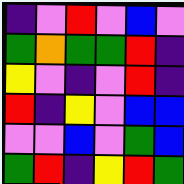[["indigo", "violet", "red", "violet", "blue", "violet"], ["green", "orange", "green", "green", "red", "indigo"], ["yellow", "violet", "indigo", "violet", "red", "indigo"], ["red", "indigo", "yellow", "violet", "blue", "blue"], ["violet", "violet", "blue", "violet", "green", "blue"], ["green", "red", "indigo", "yellow", "red", "green"]]